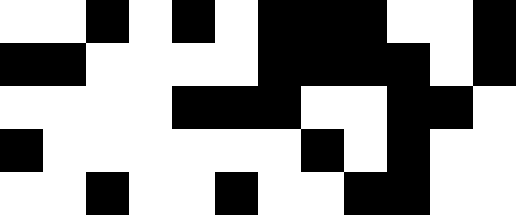[["white", "white", "black", "white", "black", "white", "black", "black", "black", "white", "white", "black"], ["black", "black", "white", "white", "white", "white", "black", "black", "black", "black", "white", "black"], ["white", "white", "white", "white", "black", "black", "black", "white", "white", "black", "black", "white"], ["black", "white", "white", "white", "white", "white", "white", "black", "white", "black", "white", "white"], ["white", "white", "black", "white", "white", "black", "white", "white", "black", "black", "white", "white"]]